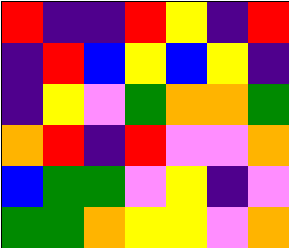[["red", "indigo", "indigo", "red", "yellow", "indigo", "red"], ["indigo", "red", "blue", "yellow", "blue", "yellow", "indigo"], ["indigo", "yellow", "violet", "green", "orange", "orange", "green"], ["orange", "red", "indigo", "red", "violet", "violet", "orange"], ["blue", "green", "green", "violet", "yellow", "indigo", "violet"], ["green", "green", "orange", "yellow", "yellow", "violet", "orange"]]